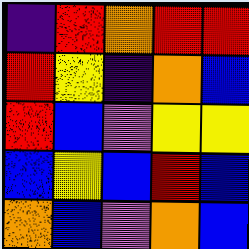[["indigo", "red", "orange", "red", "red"], ["red", "yellow", "indigo", "orange", "blue"], ["red", "blue", "violet", "yellow", "yellow"], ["blue", "yellow", "blue", "red", "blue"], ["orange", "blue", "violet", "orange", "blue"]]